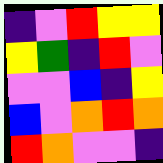[["indigo", "violet", "red", "yellow", "yellow"], ["yellow", "green", "indigo", "red", "violet"], ["violet", "violet", "blue", "indigo", "yellow"], ["blue", "violet", "orange", "red", "orange"], ["red", "orange", "violet", "violet", "indigo"]]